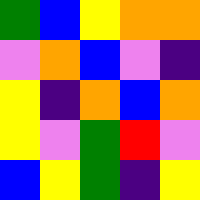[["green", "blue", "yellow", "orange", "orange"], ["violet", "orange", "blue", "violet", "indigo"], ["yellow", "indigo", "orange", "blue", "orange"], ["yellow", "violet", "green", "red", "violet"], ["blue", "yellow", "green", "indigo", "yellow"]]